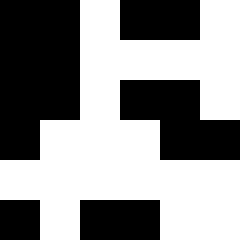[["black", "black", "white", "black", "black", "white"], ["black", "black", "white", "white", "white", "white"], ["black", "black", "white", "black", "black", "white"], ["black", "white", "white", "white", "black", "black"], ["white", "white", "white", "white", "white", "white"], ["black", "white", "black", "black", "white", "white"]]